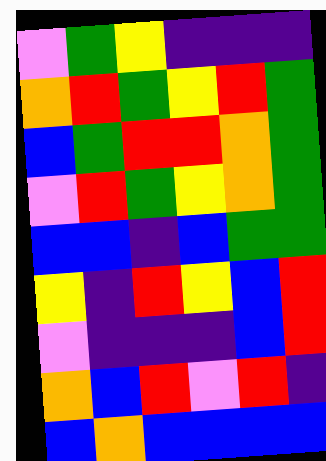[["violet", "green", "yellow", "indigo", "indigo", "indigo"], ["orange", "red", "green", "yellow", "red", "green"], ["blue", "green", "red", "red", "orange", "green"], ["violet", "red", "green", "yellow", "orange", "green"], ["blue", "blue", "indigo", "blue", "green", "green"], ["yellow", "indigo", "red", "yellow", "blue", "red"], ["violet", "indigo", "indigo", "indigo", "blue", "red"], ["orange", "blue", "red", "violet", "red", "indigo"], ["blue", "orange", "blue", "blue", "blue", "blue"]]